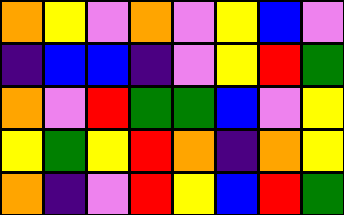[["orange", "yellow", "violet", "orange", "violet", "yellow", "blue", "violet"], ["indigo", "blue", "blue", "indigo", "violet", "yellow", "red", "green"], ["orange", "violet", "red", "green", "green", "blue", "violet", "yellow"], ["yellow", "green", "yellow", "red", "orange", "indigo", "orange", "yellow"], ["orange", "indigo", "violet", "red", "yellow", "blue", "red", "green"]]